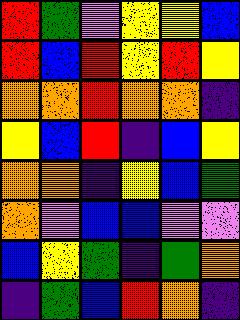[["red", "green", "violet", "yellow", "yellow", "blue"], ["red", "blue", "red", "yellow", "red", "yellow"], ["orange", "orange", "red", "orange", "orange", "indigo"], ["yellow", "blue", "red", "indigo", "blue", "yellow"], ["orange", "orange", "indigo", "yellow", "blue", "green"], ["orange", "violet", "blue", "blue", "violet", "violet"], ["blue", "yellow", "green", "indigo", "green", "orange"], ["indigo", "green", "blue", "red", "orange", "indigo"]]